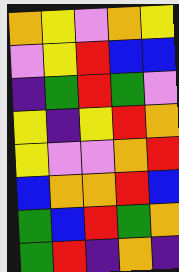[["orange", "yellow", "violet", "orange", "yellow"], ["violet", "yellow", "red", "blue", "blue"], ["indigo", "green", "red", "green", "violet"], ["yellow", "indigo", "yellow", "red", "orange"], ["yellow", "violet", "violet", "orange", "red"], ["blue", "orange", "orange", "red", "blue"], ["green", "blue", "red", "green", "orange"], ["green", "red", "indigo", "orange", "indigo"]]